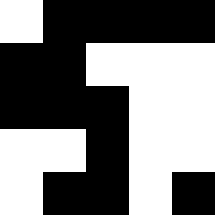[["white", "black", "black", "black", "black"], ["black", "black", "white", "white", "white"], ["black", "black", "black", "white", "white"], ["white", "white", "black", "white", "white"], ["white", "black", "black", "white", "black"]]